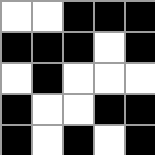[["white", "white", "black", "black", "black"], ["black", "black", "black", "white", "black"], ["white", "black", "white", "white", "white"], ["black", "white", "white", "black", "black"], ["black", "white", "black", "white", "black"]]